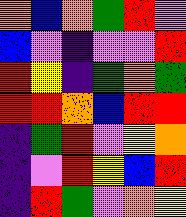[["orange", "blue", "orange", "green", "red", "violet"], ["blue", "violet", "indigo", "violet", "violet", "red"], ["red", "yellow", "indigo", "green", "orange", "green"], ["red", "red", "orange", "blue", "red", "red"], ["indigo", "green", "red", "violet", "yellow", "orange"], ["indigo", "violet", "red", "yellow", "blue", "red"], ["indigo", "red", "green", "violet", "orange", "yellow"]]